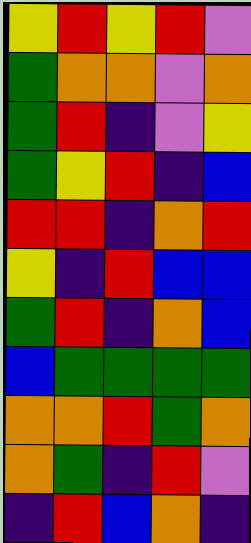[["yellow", "red", "yellow", "red", "violet"], ["green", "orange", "orange", "violet", "orange"], ["green", "red", "indigo", "violet", "yellow"], ["green", "yellow", "red", "indigo", "blue"], ["red", "red", "indigo", "orange", "red"], ["yellow", "indigo", "red", "blue", "blue"], ["green", "red", "indigo", "orange", "blue"], ["blue", "green", "green", "green", "green"], ["orange", "orange", "red", "green", "orange"], ["orange", "green", "indigo", "red", "violet"], ["indigo", "red", "blue", "orange", "indigo"]]